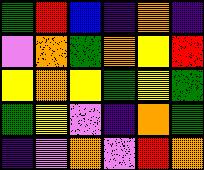[["green", "red", "blue", "indigo", "orange", "indigo"], ["violet", "orange", "green", "orange", "yellow", "red"], ["yellow", "orange", "yellow", "green", "yellow", "green"], ["green", "yellow", "violet", "indigo", "orange", "green"], ["indigo", "violet", "orange", "violet", "red", "orange"]]